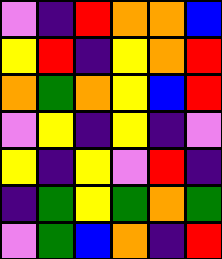[["violet", "indigo", "red", "orange", "orange", "blue"], ["yellow", "red", "indigo", "yellow", "orange", "red"], ["orange", "green", "orange", "yellow", "blue", "red"], ["violet", "yellow", "indigo", "yellow", "indigo", "violet"], ["yellow", "indigo", "yellow", "violet", "red", "indigo"], ["indigo", "green", "yellow", "green", "orange", "green"], ["violet", "green", "blue", "orange", "indigo", "red"]]